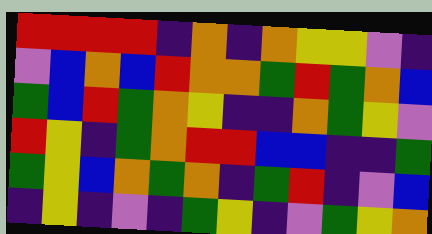[["red", "red", "red", "red", "indigo", "orange", "indigo", "orange", "yellow", "yellow", "violet", "indigo"], ["violet", "blue", "orange", "blue", "red", "orange", "orange", "green", "red", "green", "orange", "blue"], ["green", "blue", "red", "green", "orange", "yellow", "indigo", "indigo", "orange", "green", "yellow", "violet"], ["red", "yellow", "indigo", "green", "orange", "red", "red", "blue", "blue", "indigo", "indigo", "green"], ["green", "yellow", "blue", "orange", "green", "orange", "indigo", "green", "red", "indigo", "violet", "blue"], ["indigo", "yellow", "indigo", "violet", "indigo", "green", "yellow", "indigo", "violet", "green", "yellow", "orange"]]